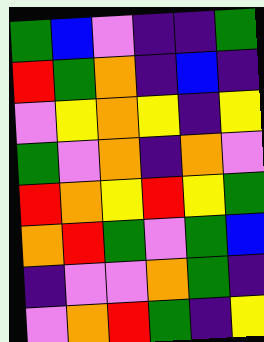[["green", "blue", "violet", "indigo", "indigo", "green"], ["red", "green", "orange", "indigo", "blue", "indigo"], ["violet", "yellow", "orange", "yellow", "indigo", "yellow"], ["green", "violet", "orange", "indigo", "orange", "violet"], ["red", "orange", "yellow", "red", "yellow", "green"], ["orange", "red", "green", "violet", "green", "blue"], ["indigo", "violet", "violet", "orange", "green", "indigo"], ["violet", "orange", "red", "green", "indigo", "yellow"]]